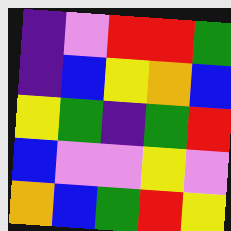[["indigo", "violet", "red", "red", "green"], ["indigo", "blue", "yellow", "orange", "blue"], ["yellow", "green", "indigo", "green", "red"], ["blue", "violet", "violet", "yellow", "violet"], ["orange", "blue", "green", "red", "yellow"]]